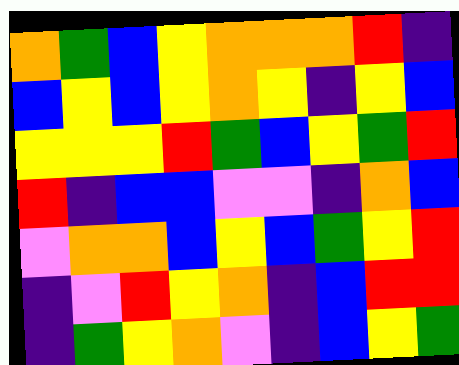[["orange", "green", "blue", "yellow", "orange", "orange", "orange", "red", "indigo"], ["blue", "yellow", "blue", "yellow", "orange", "yellow", "indigo", "yellow", "blue"], ["yellow", "yellow", "yellow", "red", "green", "blue", "yellow", "green", "red"], ["red", "indigo", "blue", "blue", "violet", "violet", "indigo", "orange", "blue"], ["violet", "orange", "orange", "blue", "yellow", "blue", "green", "yellow", "red"], ["indigo", "violet", "red", "yellow", "orange", "indigo", "blue", "red", "red"], ["indigo", "green", "yellow", "orange", "violet", "indigo", "blue", "yellow", "green"]]